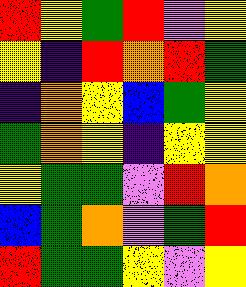[["red", "yellow", "green", "red", "violet", "yellow"], ["yellow", "indigo", "red", "orange", "red", "green"], ["indigo", "orange", "yellow", "blue", "green", "yellow"], ["green", "orange", "yellow", "indigo", "yellow", "yellow"], ["yellow", "green", "green", "violet", "red", "orange"], ["blue", "green", "orange", "violet", "green", "red"], ["red", "green", "green", "yellow", "violet", "yellow"]]